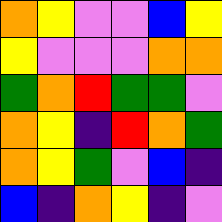[["orange", "yellow", "violet", "violet", "blue", "yellow"], ["yellow", "violet", "violet", "violet", "orange", "orange"], ["green", "orange", "red", "green", "green", "violet"], ["orange", "yellow", "indigo", "red", "orange", "green"], ["orange", "yellow", "green", "violet", "blue", "indigo"], ["blue", "indigo", "orange", "yellow", "indigo", "violet"]]